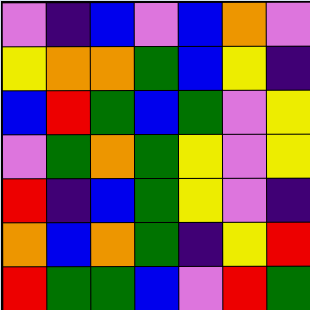[["violet", "indigo", "blue", "violet", "blue", "orange", "violet"], ["yellow", "orange", "orange", "green", "blue", "yellow", "indigo"], ["blue", "red", "green", "blue", "green", "violet", "yellow"], ["violet", "green", "orange", "green", "yellow", "violet", "yellow"], ["red", "indigo", "blue", "green", "yellow", "violet", "indigo"], ["orange", "blue", "orange", "green", "indigo", "yellow", "red"], ["red", "green", "green", "blue", "violet", "red", "green"]]